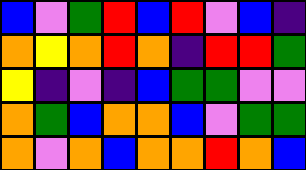[["blue", "violet", "green", "red", "blue", "red", "violet", "blue", "indigo"], ["orange", "yellow", "orange", "red", "orange", "indigo", "red", "red", "green"], ["yellow", "indigo", "violet", "indigo", "blue", "green", "green", "violet", "violet"], ["orange", "green", "blue", "orange", "orange", "blue", "violet", "green", "green"], ["orange", "violet", "orange", "blue", "orange", "orange", "red", "orange", "blue"]]